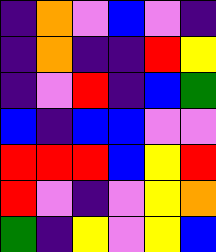[["indigo", "orange", "violet", "blue", "violet", "indigo"], ["indigo", "orange", "indigo", "indigo", "red", "yellow"], ["indigo", "violet", "red", "indigo", "blue", "green"], ["blue", "indigo", "blue", "blue", "violet", "violet"], ["red", "red", "red", "blue", "yellow", "red"], ["red", "violet", "indigo", "violet", "yellow", "orange"], ["green", "indigo", "yellow", "violet", "yellow", "blue"]]